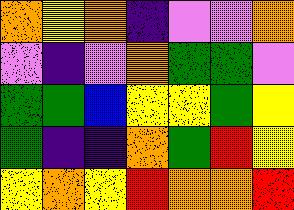[["orange", "yellow", "orange", "indigo", "violet", "violet", "orange"], ["violet", "indigo", "violet", "orange", "green", "green", "violet"], ["green", "green", "blue", "yellow", "yellow", "green", "yellow"], ["green", "indigo", "indigo", "orange", "green", "red", "yellow"], ["yellow", "orange", "yellow", "red", "orange", "orange", "red"]]